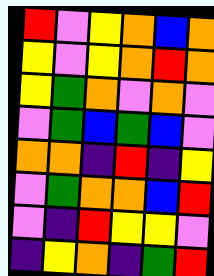[["red", "violet", "yellow", "orange", "blue", "orange"], ["yellow", "violet", "yellow", "orange", "red", "orange"], ["yellow", "green", "orange", "violet", "orange", "violet"], ["violet", "green", "blue", "green", "blue", "violet"], ["orange", "orange", "indigo", "red", "indigo", "yellow"], ["violet", "green", "orange", "orange", "blue", "red"], ["violet", "indigo", "red", "yellow", "yellow", "violet"], ["indigo", "yellow", "orange", "indigo", "green", "red"]]